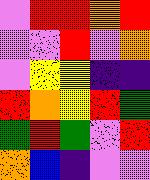[["violet", "red", "red", "orange", "red"], ["violet", "violet", "red", "violet", "orange"], ["violet", "yellow", "yellow", "indigo", "indigo"], ["red", "orange", "yellow", "red", "green"], ["green", "red", "green", "violet", "red"], ["orange", "blue", "indigo", "violet", "violet"]]